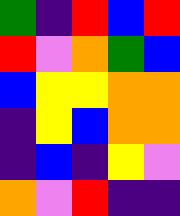[["green", "indigo", "red", "blue", "red"], ["red", "violet", "orange", "green", "blue"], ["blue", "yellow", "yellow", "orange", "orange"], ["indigo", "yellow", "blue", "orange", "orange"], ["indigo", "blue", "indigo", "yellow", "violet"], ["orange", "violet", "red", "indigo", "indigo"]]